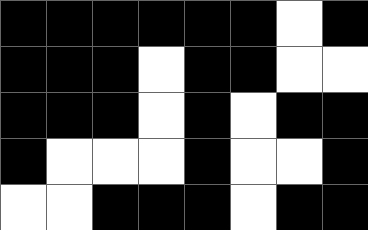[["black", "black", "black", "black", "black", "black", "white", "black"], ["black", "black", "black", "white", "black", "black", "white", "white"], ["black", "black", "black", "white", "black", "white", "black", "black"], ["black", "white", "white", "white", "black", "white", "white", "black"], ["white", "white", "black", "black", "black", "white", "black", "black"]]